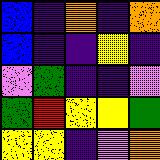[["blue", "indigo", "orange", "indigo", "orange"], ["blue", "indigo", "indigo", "yellow", "indigo"], ["violet", "green", "indigo", "indigo", "violet"], ["green", "red", "yellow", "yellow", "green"], ["yellow", "yellow", "indigo", "violet", "orange"]]